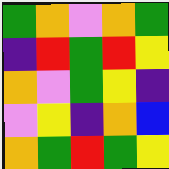[["green", "orange", "violet", "orange", "green"], ["indigo", "red", "green", "red", "yellow"], ["orange", "violet", "green", "yellow", "indigo"], ["violet", "yellow", "indigo", "orange", "blue"], ["orange", "green", "red", "green", "yellow"]]